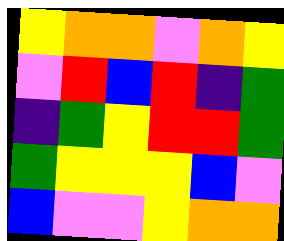[["yellow", "orange", "orange", "violet", "orange", "yellow"], ["violet", "red", "blue", "red", "indigo", "green"], ["indigo", "green", "yellow", "red", "red", "green"], ["green", "yellow", "yellow", "yellow", "blue", "violet"], ["blue", "violet", "violet", "yellow", "orange", "orange"]]